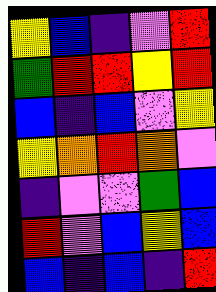[["yellow", "blue", "indigo", "violet", "red"], ["green", "red", "red", "yellow", "red"], ["blue", "indigo", "blue", "violet", "yellow"], ["yellow", "orange", "red", "orange", "violet"], ["indigo", "violet", "violet", "green", "blue"], ["red", "violet", "blue", "yellow", "blue"], ["blue", "indigo", "blue", "indigo", "red"]]